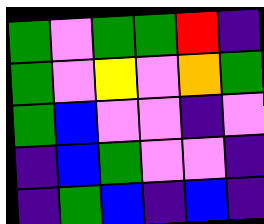[["green", "violet", "green", "green", "red", "indigo"], ["green", "violet", "yellow", "violet", "orange", "green"], ["green", "blue", "violet", "violet", "indigo", "violet"], ["indigo", "blue", "green", "violet", "violet", "indigo"], ["indigo", "green", "blue", "indigo", "blue", "indigo"]]